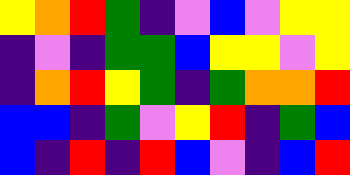[["yellow", "orange", "red", "green", "indigo", "violet", "blue", "violet", "yellow", "yellow"], ["indigo", "violet", "indigo", "green", "green", "blue", "yellow", "yellow", "violet", "yellow"], ["indigo", "orange", "red", "yellow", "green", "indigo", "green", "orange", "orange", "red"], ["blue", "blue", "indigo", "green", "violet", "yellow", "red", "indigo", "green", "blue"], ["blue", "indigo", "red", "indigo", "red", "blue", "violet", "indigo", "blue", "red"]]